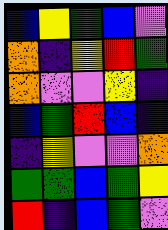[["blue", "yellow", "green", "blue", "violet"], ["orange", "indigo", "yellow", "red", "green"], ["orange", "violet", "violet", "yellow", "indigo"], ["blue", "green", "red", "blue", "indigo"], ["indigo", "yellow", "violet", "violet", "orange"], ["green", "green", "blue", "green", "yellow"], ["red", "indigo", "blue", "green", "violet"]]